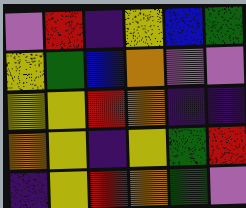[["violet", "red", "indigo", "yellow", "blue", "green"], ["yellow", "green", "blue", "orange", "violet", "violet"], ["yellow", "yellow", "red", "orange", "indigo", "indigo"], ["orange", "yellow", "indigo", "yellow", "green", "red"], ["indigo", "yellow", "red", "orange", "green", "violet"]]